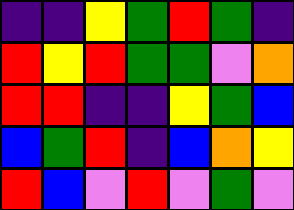[["indigo", "indigo", "yellow", "green", "red", "green", "indigo"], ["red", "yellow", "red", "green", "green", "violet", "orange"], ["red", "red", "indigo", "indigo", "yellow", "green", "blue"], ["blue", "green", "red", "indigo", "blue", "orange", "yellow"], ["red", "blue", "violet", "red", "violet", "green", "violet"]]